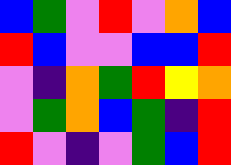[["blue", "green", "violet", "red", "violet", "orange", "blue"], ["red", "blue", "violet", "violet", "blue", "blue", "red"], ["violet", "indigo", "orange", "green", "red", "yellow", "orange"], ["violet", "green", "orange", "blue", "green", "indigo", "red"], ["red", "violet", "indigo", "violet", "green", "blue", "red"]]